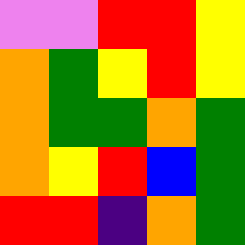[["violet", "violet", "red", "red", "yellow"], ["orange", "green", "yellow", "red", "yellow"], ["orange", "green", "green", "orange", "green"], ["orange", "yellow", "red", "blue", "green"], ["red", "red", "indigo", "orange", "green"]]